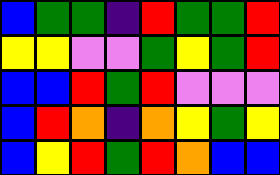[["blue", "green", "green", "indigo", "red", "green", "green", "red"], ["yellow", "yellow", "violet", "violet", "green", "yellow", "green", "red"], ["blue", "blue", "red", "green", "red", "violet", "violet", "violet"], ["blue", "red", "orange", "indigo", "orange", "yellow", "green", "yellow"], ["blue", "yellow", "red", "green", "red", "orange", "blue", "blue"]]